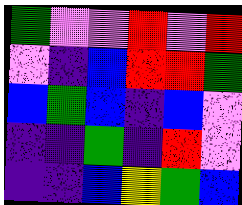[["green", "violet", "violet", "red", "violet", "red"], ["violet", "indigo", "blue", "red", "red", "green"], ["blue", "green", "blue", "indigo", "blue", "violet"], ["indigo", "indigo", "green", "indigo", "red", "violet"], ["indigo", "indigo", "blue", "yellow", "green", "blue"]]